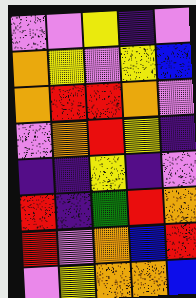[["violet", "violet", "yellow", "indigo", "violet"], ["orange", "yellow", "violet", "yellow", "blue"], ["orange", "red", "red", "orange", "violet"], ["violet", "orange", "red", "yellow", "indigo"], ["indigo", "indigo", "yellow", "indigo", "violet"], ["red", "indigo", "green", "red", "orange"], ["red", "violet", "orange", "blue", "red"], ["violet", "yellow", "orange", "orange", "blue"]]